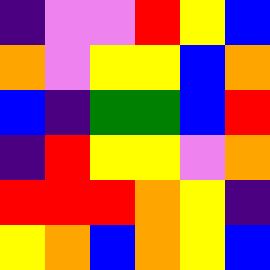[["indigo", "violet", "violet", "red", "yellow", "blue"], ["orange", "violet", "yellow", "yellow", "blue", "orange"], ["blue", "indigo", "green", "green", "blue", "red"], ["indigo", "red", "yellow", "yellow", "violet", "orange"], ["red", "red", "red", "orange", "yellow", "indigo"], ["yellow", "orange", "blue", "orange", "yellow", "blue"]]